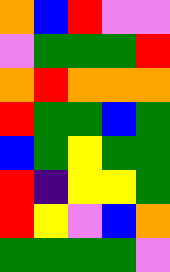[["orange", "blue", "red", "violet", "violet"], ["violet", "green", "green", "green", "red"], ["orange", "red", "orange", "orange", "orange"], ["red", "green", "green", "blue", "green"], ["blue", "green", "yellow", "green", "green"], ["red", "indigo", "yellow", "yellow", "green"], ["red", "yellow", "violet", "blue", "orange"], ["green", "green", "green", "green", "violet"]]